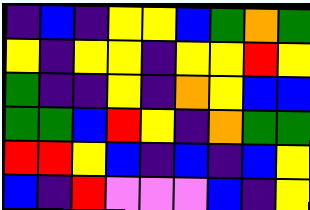[["indigo", "blue", "indigo", "yellow", "yellow", "blue", "green", "orange", "green"], ["yellow", "indigo", "yellow", "yellow", "indigo", "yellow", "yellow", "red", "yellow"], ["green", "indigo", "indigo", "yellow", "indigo", "orange", "yellow", "blue", "blue"], ["green", "green", "blue", "red", "yellow", "indigo", "orange", "green", "green"], ["red", "red", "yellow", "blue", "indigo", "blue", "indigo", "blue", "yellow"], ["blue", "indigo", "red", "violet", "violet", "violet", "blue", "indigo", "yellow"]]